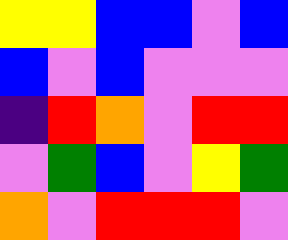[["yellow", "yellow", "blue", "blue", "violet", "blue"], ["blue", "violet", "blue", "violet", "violet", "violet"], ["indigo", "red", "orange", "violet", "red", "red"], ["violet", "green", "blue", "violet", "yellow", "green"], ["orange", "violet", "red", "red", "red", "violet"]]